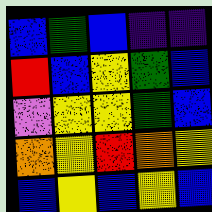[["blue", "green", "blue", "indigo", "indigo"], ["red", "blue", "yellow", "green", "blue"], ["violet", "yellow", "yellow", "green", "blue"], ["orange", "yellow", "red", "orange", "yellow"], ["blue", "yellow", "blue", "yellow", "blue"]]